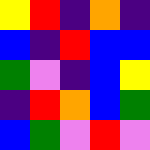[["yellow", "red", "indigo", "orange", "indigo"], ["blue", "indigo", "red", "blue", "blue"], ["green", "violet", "indigo", "blue", "yellow"], ["indigo", "red", "orange", "blue", "green"], ["blue", "green", "violet", "red", "violet"]]